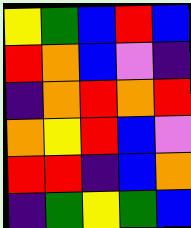[["yellow", "green", "blue", "red", "blue"], ["red", "orange", "blue", "violet", "indigo"], ["indigo", "orange", "red", "orange", "red"], ["orange", "yellow", "red", "blue", "violet"], ["red", "red", "indigo", "blue", "orange"], ["indigo", "green", "yellow", "green", "blue"]]